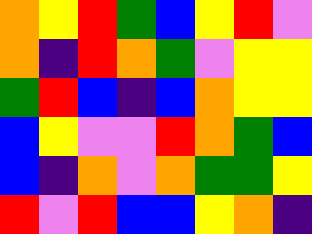[["orange", "yellow", "red", "green", "blue", "yellow", "red", "violet"], ["orange", "indigo", "red", "orange", "green", "violet", "yellow", "yellow"], ["green", "red", "blue", "indigo", "blue", "orange", "yellow", "yellow"], ["blue", "yellow", "violet", "violet", "red", "orange", "green", "blue"], ["blue", "indigo", "orange", "violet", "orange", "green", "green", "yellow"], ["red", "violet", "red", "blue", "blue", "yellow", "orange", "indigo"]]